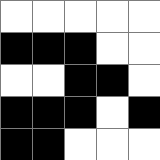[["white", "white", "white", "white", "white"], ["black", "black", "black", "white", "white"], ["white", "white", "black", "black", "white"], ["black", "black", "black", "white", "black"], ["black", "black", "white", "white", "white"]]